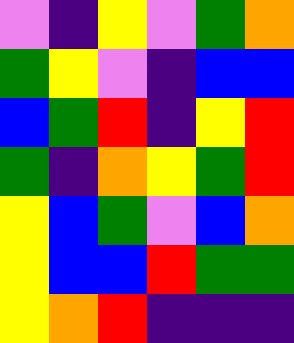[["violet", "indigo", "yellow", "violet", "green", "orange"], ["green", "yellow", "violet", "indigo", "blue", "blue"], ["blue", "green", "red", "indigo", "yellow", "red"], ["green", "indigo", "orange", "yellow", "green", "red"], ["yellow", "blue", "green", "violet", "blue", "orange"], ["yellow", "blue", "blue", "red", "green", "green"], ["yellow", "orange", "red", "indigo", "indigo", "indigo"]]